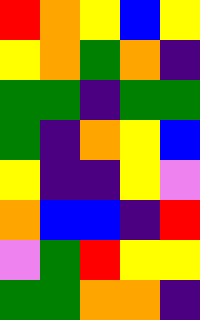[["red", "orange", "yellow", "blue", "yellow"], ["yellow", "orange", "green", "orange", "indigo"], ["green", "green", "indigo", "green", "green"], ["green", "indigo", "orange", "yellow", "blue"], ["yellow", "indigo", "indigo", "yellow", "violet"], ["orange", "blue", "blue", "indigo", "red"], ["violet", "green", "red", "yellow", "yellow"], ["green", "green", "orange", "orange", "indigo"]]